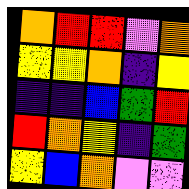[["orange", "red", "red", "violet", "orange"], ["yellow", "yellow", "orange", "indigo", "yellow"], ["indigo", "indigo", "blue", "green", "red"], ["red", "orange", "yellow", "indigo", "green"], ["yellow", "blue", "orange", "violet", "violet"]]